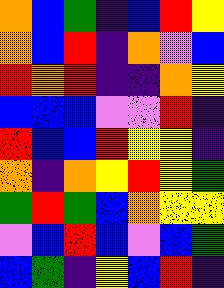[["orange", "blue", "green", "indigo", "blue", "red", "yellow"], ["orange", "blue", "red", "indigo", "orange", "violet", "blue"], ["red", "orange", "red", "indigo", "indigo", "orange", "yellow"], ["blue", "blue", "blue", "violet", "violet", "red", "indigo"], ["red", "blue", "blue", "red", "yellow", "yellow", "indigo"], ["orange", "indigo", "orange", "yellow", "red", "yellow", "green"], ["green", "red", "green", "blue", "orange", "yellow", "yellow"], ["violet", "blue", "red", "blue", "violet", "blue", "green"], ["blue", "green", "indigo", "yellow", "blue", "red", "indigo"]]